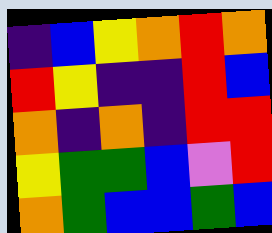[["indigo", "blue", "yellow", "orange", "red", "orange"], ["red", "yellow", "indigo", "indigo", "red", "blue"], ["orange", "indigo", "orange", "indigo", "red", "red"], ["yellow", "green", "green", "blue", "violet", "red"], ["orange", "green", "blue", "blue", "green", "blue"]]